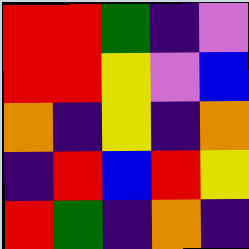[["red", "red", "green", "indigo", "violet"], ["red", "red", "yellow", "violet", "blue"], ["orange", "indigo", "yellow", "indigo", "orange"], ["indigo", "red", "blue", "red", "yellow"], ["red", "green", "indigo", "orange", "indigo"]]